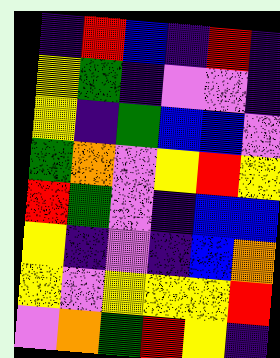[["indigo", "red", "blue", "indigo", "red", "indigo"], ["yellow", "green", "indigo", "violet", "violet", "indigo"], ["yellow", "indigo", "green", "blue", "blue", "violet"], ["green", "orange", "violet", "yellow", "red", "yellow"], ["red", "green", "violet", "indigo", "blue", "blue"], ["yellow", "indigo", "violet", "indigo", "blue", "orange"], ["yellow", "violet", "yellow", "yellow", "yellow", "red"], ["violet", "orange", "green", "red", "yellow", "indigo"]]